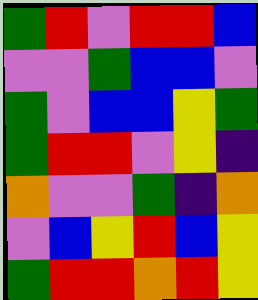[["green", "red", "violet", "red", "red", "blue"], ["violet", "violet", "green", "blue", "blue", "violet"], ["green", "violet", "blue", "blue", "yellow", "green"], ["green", "red", "red", "violet", "yellow", "indigo"], ["orange", "violet", "violet", "green", "indigo", "orange"], ["violet", "blue", "yellow", "red", "blue", "yellow"], ["green", "red", "red", "orange", "red", "yellow"]]